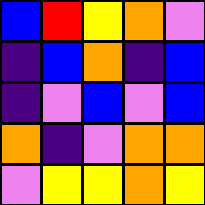[["blue", "red", "yellow", "orange", "violet"], ["indigo", "blue", "orange", "indigo", "blue"], ["indigo", "violet", "blue", "violet", "blue"], ["orange", "indigo", "violet", "orange", "orange"], ["violet", "yellow", "yellow", "orange", "yellow"]]